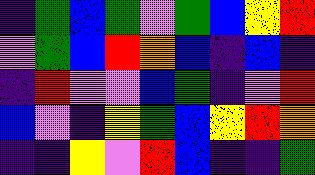[["indigo", "green", "blue", "green", "violet", "green", "blue", "yellow", "red"], ["violet", "green", "blue", "red", "orange", "blue", "indigo", "blue", "indigo"], ["indigo", "red", "violet", "violet", "blue", "green", "indigo", "violet", "red"], ["blue", "violet", "indigo", "yellow", "green", "blue", "yellow", "red", "orange"], ["indigo", "indigo", "yellow", "violet", "red", "blue", "indigo", "indigo", "green"]]